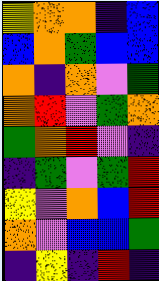[["yellow", "orange", "orange", "indigo", "blue"], ["blue", "orange", "green", "blue", "blue"], ["orange", "indigo", "orange", "violet", "green"], ["orange", "red", "violet", "green", "orange"], ["green", "orange", "red", "violet", "indigo"], ["indigo", "green", "violet", "green", "red"], ["yellow", "violet", "orange", "blue", "red"], ["orange", "violet", "blue", "blue", "green"], ["indigo", "yellow", "indigo", "red", "indigo"]]